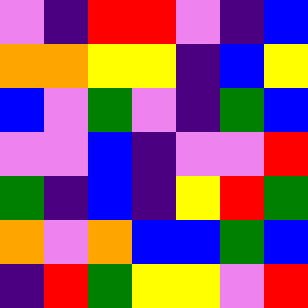[["violet", "indigo", "red", "red", "violet", "indigo", "blue"], ["orange", "orange", "yellow", "yellow", "indigo", "blue", "yellow"], ["blue", "violet", "green", "violet", "indigo", "green", "blue"], ["violet", "violet", "blue", "indigo", "violet", "violet", "red"], ["green", "indigo", "blue", "indigo", "yellow", "red", "green"], ["orange", "violet", "orange", "blue", "blue", "green", "blue"], ["indigo", "red", "green", "yellow", "yellow", "violet", "red"]]